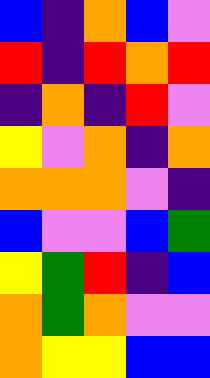[["blue", "indigo", "orange", "blue", "violet"], ["red", "indigo", "red", "orange", "red"], ["indigo", "orange", "indigo", "red", "violet"], ["yellow", "violet", "orange", "indigo", "orange"], ["orange", "orange", "orange", "violet", "indigo"], ["blue", "violet", "violet", "blue", "green"], ["yellow", "green", "red", "indigo", "blue"], ["orange", "green", "orange", "violet", "violet"], ["orange", "yellow", "yellow", "blue", "blue"]]